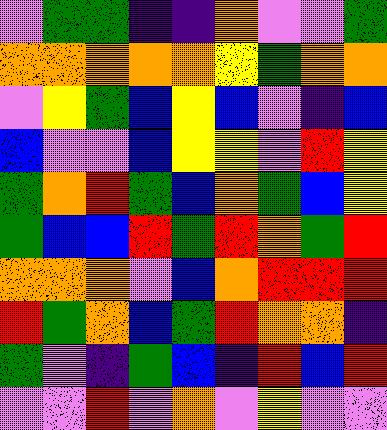[["violet", "green", "green", "indigo", "indigo", "orange", "violet", "violet", "green"], ["orange", "orange", "orange", "orange", "orange", "yellow", "green", "orange", "orange"], ["violet", "yellow", "green", "blue", "yellow", "blue", "violet", "indigo", "blue"], ["blue", "violet", "violet", "blue", "yellow", "yellow", "violet", "red", "yellow"], ["green", "orange", "red", "green", "blue", "orange", "green", "blue", "yellow"], ["green", "blue", "blue", "red", "green", "red", "orange", "green", "red"], ["orange", "orange", "orange", "violet", "blue", "orange", "red", "red", "red"], ["red", "green", "orange", "blue", "green", "red", "orange", "orange", "indigo"], ["green", "violet", "indigo", "green", "blue", "indigo", "red", "blue", "red"], ["violet", "violet", "red", "violet", "orange", "violet", "yellow", "violet", "violet"]]